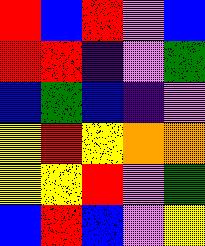[["red", "blue", "red", "violet", "blue"], ["red", "red", "indigo", "violet", "green"], ["blue", "green", "blue", "indigo", "violet"], ["yellow", "red", "yellow", "orange", "orange"], ["yellow", "yellow", "red", "violet", "green"], ["blue", "red", "blue", "violet", "yellow"]]